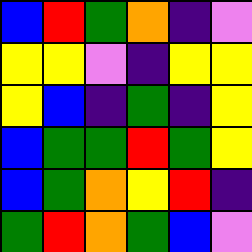[["blue", "red", "green", "orange", "indigo", "violet"], ["yellow", "yellow", "violet", "indigo", "yellow", "yellow"], ["yellow", "blue", "indigo", "green", "indigo", "yellow"], ["blue", "green", "green", "red", "green", "yellow"], ["blue", "green", "orange", "yellow", "red", "indigo"], ["green", "red", "orange", "green", "blue", "violet"]]